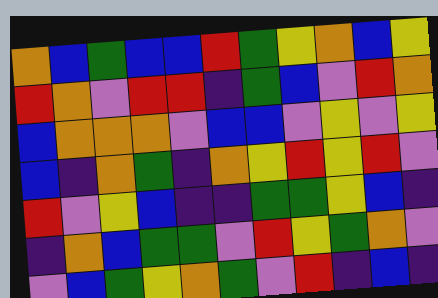[["orange", "blue", "green", "blue", "blue", "red", "green", "yellow", "orange", "blue", "yellow"], ["red", "orange", "violet", "red", "red", "indigo", "green", "blue", "violet", "red", "orange"], ["blue", "orange", "orange", "orange", "violet", "blue", "blue", "violet", "yellow", "violet", "yellow"], ["blue", "indigo", "orange", "green", "indigo", "orange", "yellow", "red", "yellow", "red", "violet"], ["red", "violet", "yellow", "blue", "indigo", "indigo", "green", "green", "yellow", "blue", "indigo"], ["indigo", "orange", "blue", "green", "green", "violet", "red", "yellow", "green", "orange", "violet"], ["violet", "blue", "green", "yellow", "orange", "green", "violet", "red", "indigo", "blue", "indigo"]]